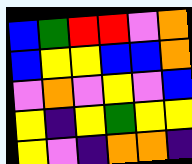[["blue", "green", "red", "red", "violet", "orange"], ["blue", "yellow", "yellow", "blue", "blue", "orange"], ["violet", "orange", "violet", "yellow", "violet", "blue"], ["yellow", "indigo", "yellow", "green", "yellow", "yellow"], ["yellow", "violet", "indigo", "orange", "orange", "indigo"]]